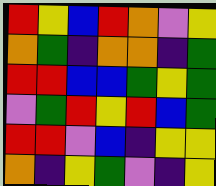[["red", "yellow", "blue", "red", "orange", "violet", "yellow"], ["orange", "green", "indigo", "orange", "orange", "indigo", "green"], ["red", "red", "blue", "blue", "green", "yellow", "green"], ["violet", "green", "red", "yellow", "red", "blue", "green"], ["red", "red", "violet", "blue", "indigo", "yellow", "yellow"], ["orange", "indigo", "yellow", "green", "violet", "indigo", "yellow"]]